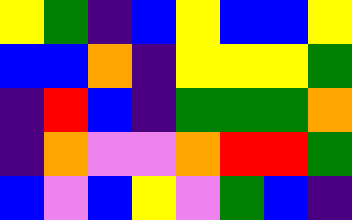[["yellow", "green", "indigo", "blue", "yellow", "blue", "blue", "yellow"], ["blue", "blue", "orange", "indigo", "yellow", "yellow", "yellow", "green"], ["indigo", "red", "blue", "indigo", "green", "green", "green", "orange"], ["indigo", "orange", "violet", "violet", "orange", "red", "red", "green"], ["blue", "violet", "blue", "yellow", "violet", "green", "blue", "indigo"]]